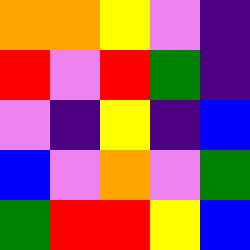[["orange", "orange", "yellow", "violet", "indigo"], ["red", "violet", "red", "green", "indigo"], ["violet", "indigo", "yellow", "indigo", "blue"], ["blue", "violet", "orange", "violet", "green"], ["green", "red", "red", "yellow", "blue"]]